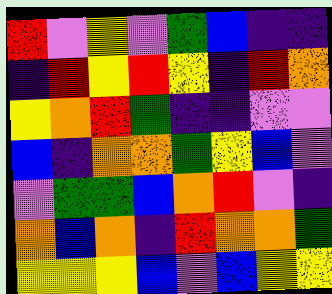[["red", "violet", "yellow", "violet", "green", "blue", "indigo", "indigo"], ["indigo", "red", "yellow", "red", "yellow", "indigo", "red", "orange"], ["yellow", "orange", "red", "green", "indigo", "indigo", "violet", "violet"], ["blue", "indigo", "orange", "orange", "green", "yellow", "blue", "violet"], ["violet", "green", "green", "blue", "orange", "red", "violet", "indigo"], ["orange", "blue", "orange", "indigo", "red", "orange", "orange", "green"], ["yellow", "yellow", "yellow", "blue", "violet", "blue", "yellow", "yellow"]]